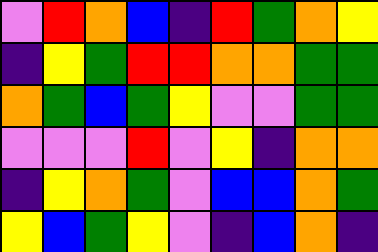[["violet", "red", "orange", "blue", "indigo", "red", "green", "orange", "yellow"], ["indigo", "yellow", "green", "red", "red", "orange", "orange", "green", "green"], ["orange", "green", "blue", "green", "yellow", "violet", "violet", "green", "green"], ["violet", "violet", "violet", "red", "violet", "yellow", "indigo", "orange", "orange"], ["indigo", "yellow", "orange", "green", "violet", "blue", "blue", "orange", "green"], ["yellow", "blue", "green", "yellow", "violet", "indigo", "blue", "orange", "indigo"]]